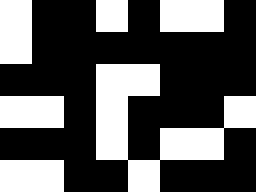[["white", "black", "black", "white", "black", "white", "white", "black"], ["white", "black", "black", "black", "black", "black", "black", "black"], ["black", "black", "black", "white", "white", "black", "black", "black"], ["white", "white", "black", "white", "black", "black", "black", "white"], ["black", "black", "black", "white", "black", "white", "white", "black"], ["white", "white", "black", "black", "white", "black", "black", "black"]]